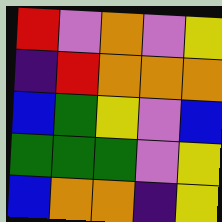[["red", "violet", "orange", "violet", "yellow"], ["indigo", "red", "orange", "orange", "orange"], ["blue", "green", "yellow", "violet", "blue"], ["green", "green", "green", "violet", "yellow"], ["blue", "orange", "orange", "indigo", "yellow"]]